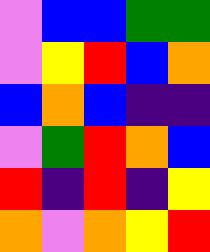[["violet", "blue", "blue", "green", "green"], ["violet", "yellow", "red", "blue", "orange"], ["blue", "orange", "blue", "indigo", "indigo"], ["violet", "green", "red", "orange", "blue"], ["red", "indigo", "red", "indigo", "yellow"], ["orange", "violet", "orange", "yellow", "red"]]